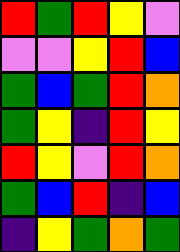[["red", "green", "red", "yellow", "violet"], ["violet", "violet", "yellow", "red", "blue"], ["green", "blue", "green", "red", "orange"], ["green", "yellow", "indigo", "red", "yellow"], ["red", "yellow", "violet", "red", "orange"], ["green", "blue", "red", "indigo", "blue"], ["indigo", "yellow", "green", "orange", "green"]]